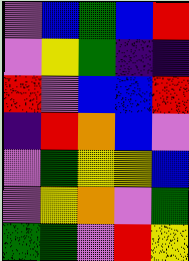[["violet", "blue", "green", "blue", "red"], ["violet", "yellow", "green", "indigo", "indigo"], ["red", "violet", "blue", "blue", "red"], ["indigo", "red", "orange", "blue", "violet"], ["violet", "green", "yellow", "yellow", "blue"], ["violet", "yellow", "orange", "violet", "green"], ["green", "green", "violet", "red", "yellow"]]